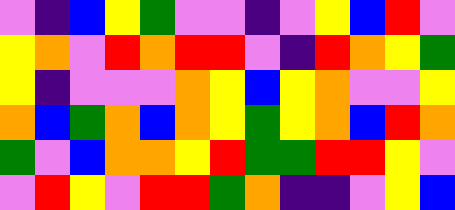[["violet", "indigo", "blue", "yellow", "green", "violet", "violet", "indigo", "violet", "yellow", "blue", "red", "violet"], ["yellow", "orange", "violet", "red", "orange", "red", "red", "violet", "indigo", "red", "orange", "yellow", "green"], ["yellow", "indigo", "violet", "violet", "violet", "orange", "yellow", "blue", "yellow", "orange", "violet", "violet", "yellow"], ["orange", "blue", "green", "orange", "blue", "orange", "yellow", "green", "yellow", "orange", "blue", "red", "orange"], ["green", "violet", "blue", "orange", "orange", "yellow", "red", "green", "green", "red", "red", "yellow", "violet"], ["violet", "red", "yellow", "violet", "red", "red", "green", "orange", "indigo", "indigo", "violet", "yellow", "blue"]]